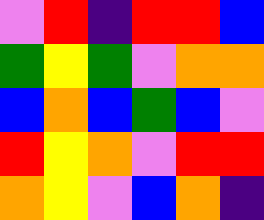[["violet", "red", "indigo", "red", "red", "blue"], ["green", "yellow", "green", "violet", "orange", "orange"], ["blue", "orange", "blue", "green", "blue", "violet"], ["red", "yellow", "orange", "violet", "red", "red"], ["orange", "yellow", "violet", "blue", "orange", "indigo"]]